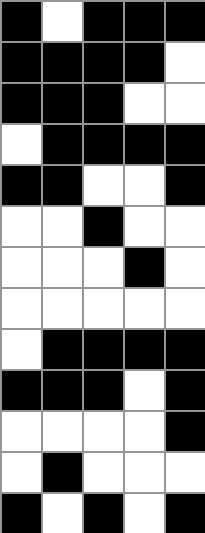[["black", "white", "black", "black", "black"], ["black", "black", "black", "black", "white"], ["black", "black", "black", "white", "white"], ["white", "black", "black", "black", "black"], ["black", "black", "white", "white", "black"], ["white", "white", "black", "white", "white"], ["white", "white", "white", "black", "white"], ["white", "white", "white", "white", "white"], ["white", "black", "black", "black", "black"], ["black", "black", "black", "white", "black"], ["white", "white", "white", "white", "black"], ["white", "black", "white", "white", "white"], ["black", "white", "black", "white", "black"]]